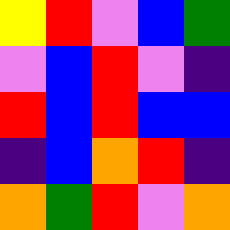[["yellow", "red", "violet", "blue", "green"], ["violet", "blue", "red", "violet", "indigo"], ["red", "blue", "red", "blue", "blue"], ["indigo", "blue", "orange", "red", "indigo"], ["orange", "green", "red", "violet", "orange"]]